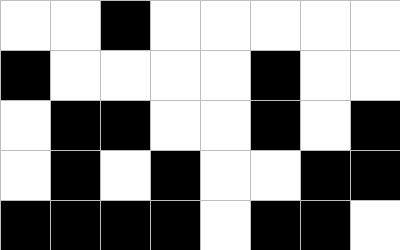[["white", "white", "black", "white", "white", "white", "white", "white"], ["black", "white", "white", "white", "white", "black", "white", "white"], ["white", "black", "black", "white", "white", "black", "white", "black"], ["white", "black", "white", "black", "white", "white", "black", "black"], ["black", "black", "black", "black", "white", "black", "black", "white"]]